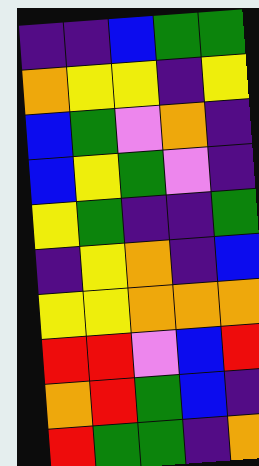[["indigo", "indigo", "blue", "green", "green"], ["orange", "yellow", "yellow", "indigo", "yellow"], ["blue", "green", "violet", "orange", "indigo"], ["blue", "yellow", "green", "violet", "indigo"], ["yellow", "green", "indigo", "indigo", "green"], ["indigo", "yellow", "orange", "indigo", "blue"], ["yellow", "yellow", "orange", "orange", "orange"], ["red", "red", "violet", "blue", "red"], ["orange", "red", "green", "blue", "indigo"], ["red", "green", "green", "indigo", "orange"]]